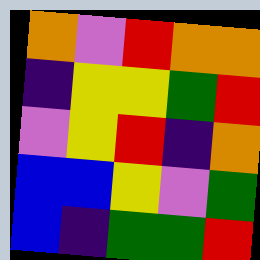[["orange", "violet", "red", "orange", "orange"], ["indigo", "yellow", "yellow", "green", "red"], ["violet", "yellow", "red", "indigo", "orange"], ["blue", "blue", "yellow", "violet", "green"], ["blue", "indigo", "green", "green", "red"]]